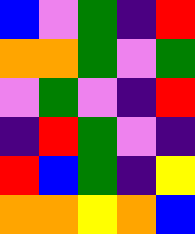[["blue", "violet", "green", "indigo", "red"], ["orange", "orange", "green", "violet", "green"], ["violet", "green", "violet", "indigo", "red"], ["indigo", "red", "green", "violet", "indigo"], ["red", "blue", "green", "indigo", "yellow"], ["orange", "orange", "yellow", "orange", "blue"]]